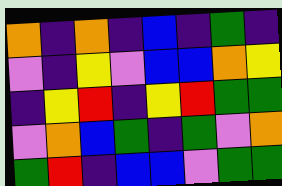[["orange", "indigo", "orange", "indigo", "blue", "indigo", "green", "indigo"], ["violet", "indigo", "yellow", "violet", "blue", "blue", "orange", "yellow"], ["indigo", "yellow", "red", "indigo", "yellow", "red", "green", "green"], ["violet", "orange", "blue", "green", "indigo", "green", "violet", "orange"], ["green", "red", "indigo", "blue", "blue", "violet", "green", "green"]]